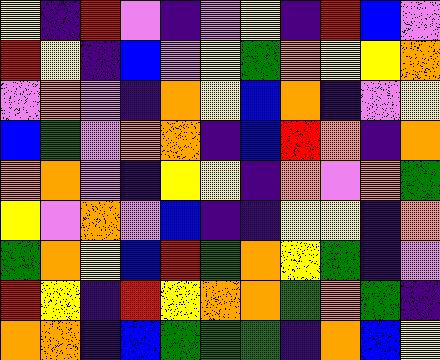[["yellow", "indigo", "red", "violet", "indigo", "violet", "yellow", "indigo", "red", "blue", "violet"], ["red", "yellow", "indigo", "blue", "violet", "yellow", "green", "orange", "yellow", "yellow", "orange"], ["violet", "orange", "violet", "indigo", "orange", "yellow", "blue", "orange", "indigo", "violet", "yellow"], ["blue", "green", "violet", "orange", "orange", "indigo", "blue", "red", "orange", "indigo", "orange"], ["orange", "orange", "violet", "indigo", "yellow", "yellow", "indigo", "orange", "violet", "orange", "green"], ["yellow", "violet", "orange", "violet", "blue", "indigo", "indigo", "yellow", "yellow", "indigo", "orange"], ["green", "orange", "yellow", "blue", "red", "green", "orange", "yellow", "green", "indigo", "violet"], ["red", "yellow", "indigo", "red", "yellow", "orange", "orange", "green", "orange", "green", "indigo"], ["orange", "orange", "indigo", "blue", "green", "green", "green", "indigo", "orange", "blue", "yellow"]]